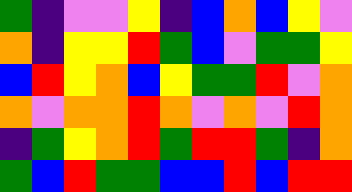[["green", "indigo", "violet", "violet", "yellow", "indigo", "blue", "orange", "blue", "yellow", "violet"], ["orange", "indigo", "yellow", "yellow", "red", "green", "blue", "violet", "green", "green", "yellow"], ["blue", "red", "yellow", "orange", "blue", "yellow", "green", "green", "red", "violet", "orange"], ["orange", "violet", "orange", "orange", "red", "orange", "violet", "orange", "violet", "red", "orange"], ["indigo", "green", "yellow", "orange", "red", "green", "red", "red", "green", "indigo", "orange"], ["green", "blue", "red", "green", "green", "blue", "blue", "red", "blue", "red", "red"]]